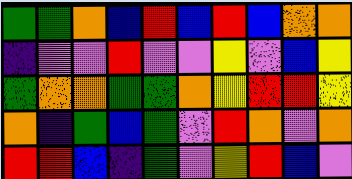[["green", "green", "orange", "blue", "red", "blue", "red", "blue", "orange", "orange"], ["indigo", "violet", "violet", "red", "violet", "violet", "yellow", "violet", "blue", "yellow"], ["green", "orange", "orange", "green", "green", "orange", "yellow", "red", "red", "yellow"], ["orange", "indigo", "green", "blue", "green", "violet", "red", "orange", "violet", "orange"], ["red", "red", "blue", "indigo", "green", "violet", "yellow", "red", "blue", "violet"]]